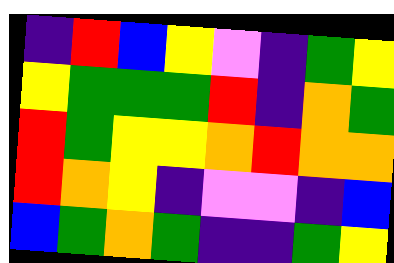[["indigo", "red", "blue", "yellow", "violet", "indigo", "green", "yellow"], ["yellow", "green", "green", "green", "red", "indigo", "orange", "green"], ["red", "green", "yellow", "yellow", "orange", "red", "orange", "orange"], ["red", "orange", "yellow", "indigo", "violet", "violet", "indigo", "blue"], ["blue", "green", "orange", "green", "indigo", "indigo", "green", "yellow"]]